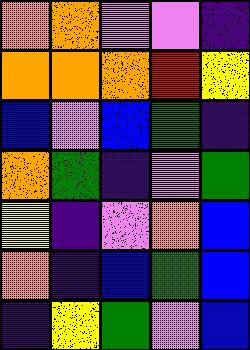[["orange", "orange", "violet", "violet", "indigo"], ["orange", "orange", "orange", "red", "yellow"], ["blue", "violet", "blue", "green", "indigo"], ["orange", "green", "indigo", "violet", "green"], ["yellow", "indigo", "violet", "orange", "blue"], ["orange", "indigo", "blue", "green", "blue"], ["indigo", "yellow", "green", "violet", "blue"]]